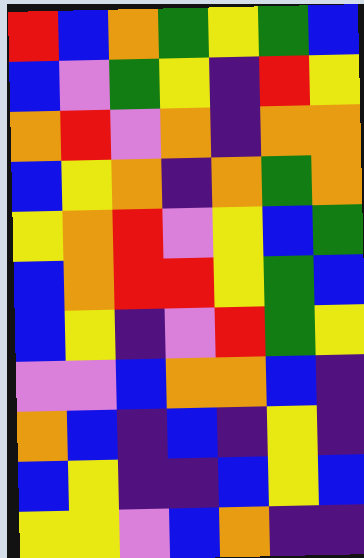[["red", "blue", "orange", "green", "yellow", "green", "blue"], ["blue", "violet", "green", "yellow", "indigo", "red", "yellow"], ["orange", "red", "violet", "orange", "indigo", "orange", "orange"], ["blue", "yellow", "orange", "indigo", "orange", "green", "orange"], ["yellow", "orange", "red", "violet", "yellow", "blue", "green"], ["blue", "orange", "red", "red", "yellow", "green", "blue"], ["blue", "yellow", "indigo", "violet", "red", "green", "yellow"], ["violet", "violet", "blue", "orange", "orange", "blue", "indigo"], ["orange", "blue", "indigo", "blue", "indigo", "yellow", "indigo"], ["blue", "yellow", "indigo", "indigo", "blue", "yellow", "blue"], ["yellow", "yellow", "violet", "blue", "orange", "indigo", "indigo"]]